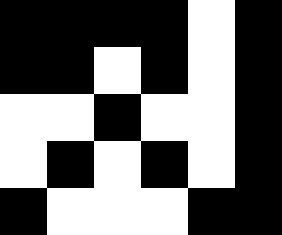[["black", "black", "black", "black", "white", "black"], ["black", "black", "white", "black", "white", "black"], ["white", "white", "black", "white", "white", "black"], ["white", "black", "white", "black", "white", "black"], ["black", "white", "white", "white", "black", "black"]]